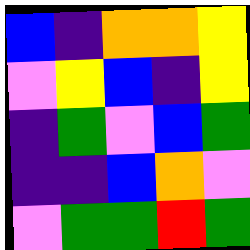[["blue", "indigo", "orange", "orange", "yellow"], ["violet", "yellow", "blue", "indigo", "yellow"], ["indigo", "green", "violet", "blue", "green"], ["indigo", "indigo", "blue", "orange", "violet"], ["violet", "green", "green", "red", "green"]]